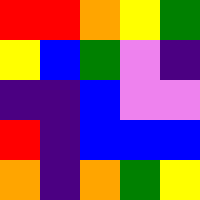[["red", "red", "orange", "yellow", "green"], ["yellow", "blue", "green", "violet", "indigo"], ["indigo", "indigo", "blue", "violet", "violet"], ["red", "indigo", "blue", "blue", "blue"], ["orange", "indigo", "orange", "green", "yellow"]]